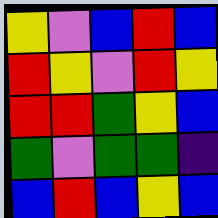[["yellow", "violet", "blue", "red", "blue"], ["red", "yellow", "violet", "red", "yellow"], ["red", "red", "green", "yellow", "blue"], ["green", "violet", "green", "green", "indigo"], ["blue", "red", "blue", "yellow", "blue"]]